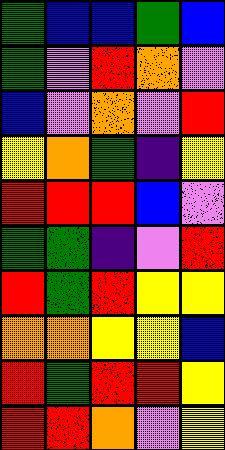[["green", "blue", "blue", "green", "blue"], ["green", "violet", "red", "orange", "violet"], ["blue", "violet", "orange", "violet", "red"], ["yellow", "orange", "green", "indigo", "yellow"], ["red", "red", "red", "blue", "violet"], ["green", "green", "indigo", "violet", "red"], ["red", "green", "red", "yellow", "yellow"], ["orange", "orange", "yellow", "yellow", "blue"], ["red", "green", "red", "red", "yellow"], ["red", "red", "orange", "violet", "yellow"]]